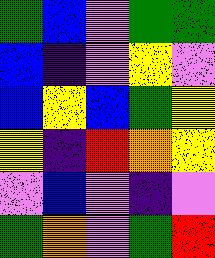[["green", "blue", "violet", "green", "green"], ["blue", "indigo", "violet", "yellow", "violet"], ["blue", "yellow", "blue", "green", "yellow"], ["yellow", "indigo", "red", "orange", "yellow"], ["violet", "blue", "violet", "indigo", "violet"], ["green", "orange", "violet", "green", "red"]]